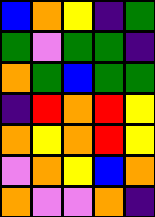[["blue", "orange", "yellow", "indigo", "green"], ["green", "violet", "green", "green", "indigo"], ["orange", "green", "blue", "green", "green"], ["indigo", "red", "orange", "red", "yellow"], ["orange", "yellow", "orange", "red", "yellow"], ["violet", "orange", "yellow", "blue", "orange"], ["orange", "violet", "violet", "orange", "indigo"]]